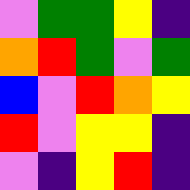[["violet", "green", "green", "yellow", "indigo"], ["orange", "red", "green", "violet", "green"], ["blue", "violet", "red", "orange", "yellow"], ["red", "violet", "yellow", "yellow", "indigo"], ["violet", "indigo", "yellow", "red", "indigo"]]